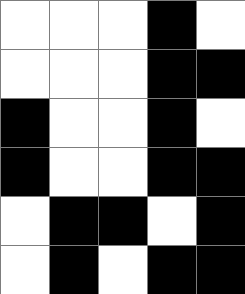[["white", "white", "white", "black", "white"], ["white", "white", "white", "black", "black"], ["black", "white", "white", "black", "white"], ["black", "white", "white", "black", "black"], ["white", "black", "black", "white", "black"], ["white", "black", "white", "black", "black"]]